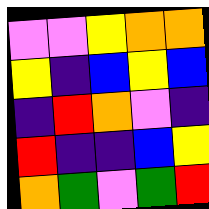[["violet", "violet", "yellow", "orange", "orange"], ["yellow", "indigo", "blue", "yellow", "blue"], ["indigo", "red", "orange", "violet", "indigo"], ["red", "indigo", "indigo", "blue", "yellow"], ["orange", "green", "violet", "green", "red"]]